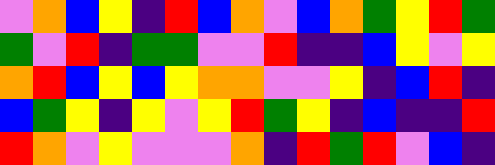[["violet", "orange", "blue", "yellow", "indigo", "red", "blue", "orange", "violet", "blue", "orange", "green", "yellow", "red", "green"], ["green", "violet", "red", "indigo", "green", "green", "violet", "violet", "red", "indigo", "indigo", "blue", "yellow", "violet", "yellow"], ["orange", "red", "blue", "yellow", "blue", "yellow", "orange", "orange", "violet", "violet", "yellow", "indigo", "blue", "red", "indigo"], ["blue", "green", "yellow", "indigo", "yellow", "violet", "yellow", "red", "green", "yellow", "indigo", "blue", "indigo", "indigo", "red"], ["red", "orange", "violet", "yellow", "violet", "violet", "violet", "orange", "indigo", "red", "green", "red", "violet", "blue", "indigo"]]